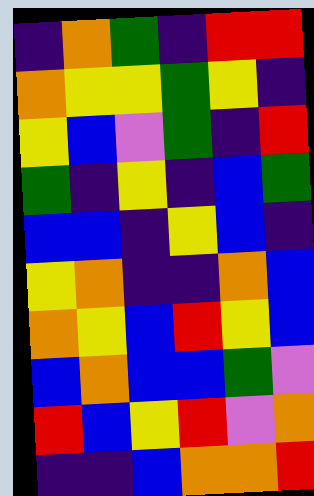[["indigo", "orange", "green", "indigo", "red", "red"], ["orange", "yellow", "yellow", "green", "yellow", "indigo"], ["yellow", "blue", "violet", "green", "indigo", "red"], ["green", "indigo", "yellow", "indigo", "blue", "green"], ["blue", "blue", "indigo", "yellow", "blue", "indigo"], ["yellow", "orange", "indigo", "indigo", "orange", "blue"], ["orange", "yellow", "blue", "red", "yellow", "blue"], ["blue", "orange", "blue", "blue", "green", "violet"], ["red", "blue", "yellow", "red", "violet", "orange"], ["indigo", "indigo", "blue", "orange", "orange", "red"]]